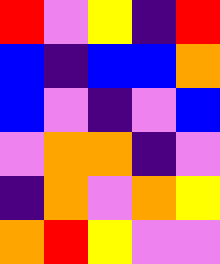[["red", "violet", "yellow", "indigo", "red"], ["blue", "indigo", "blue", "blue", "orange"], ["blue", "violet", "indigo", "violet", "blue"], ["violet", "orange", "orange", "indigo", "violet"], ["indigo", "orange", "violet", "orange", "yellow"], ["orange", "red", "yellow", "violet", "violet"]]